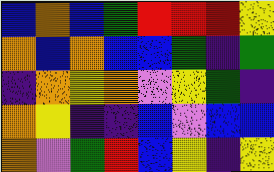[["blue", "orange", "blue", "green", "red", "red", "red", "yellow"], ["orange", "blue", "orange", "blue", "blue", "green", "indigo", "green"], ["indigo", "orange", "yellow", "orange", "violet", "yellow", "green", "indigo"], ["orange", "yellow", "indigo", "indigo", "blue", "violet", "blue", "blue"], ["orange", "violet", "green", "red", "blue", "yellow", "indigo", "yellow"]]